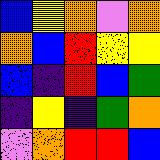[["blue", "yellow", "orange", "violet", "orange"], ["orange", "blue", "red", "yellow", "yellow"], ["blue", "indigo", "red", "blue", "green"], ["indigo", "yellow", "indigo", "green", "orange"], ["violet", "orange", "red", "red", "blue"]]